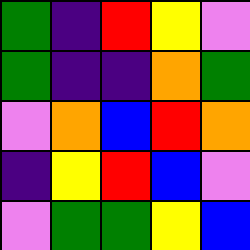[["green", "indigo", "red", "yellow", "violet"], ["green", "indigo", "indigo", "orange", "green"], ["violet", "orange", "blue", "red", "orange"], ["indigo", "yellow", "red", "blue", "violet"], ["violet", "green", "green", "yellow", "blue"]]